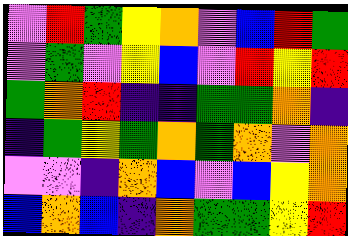[["violet", "red", "green", "yellow", "orange", "violet", "blue", "red", "green"], ["violet", "green", "violet", "yellow", "blue", "violet", "red", "yellow", "red"], ["green", "orange", "red", "indigo", "indigo", "green", "green", "orange", "indigo"], ["indigo", "green", "yellow", "green", "orange", "green", "orange", "violet", "orange"], ["violet", "violet", "indigo", "orange", "blue", "violet", "blue", "yellow", "orange"], ["blue", "orange", "blue", "indigo", "orange", "green", "green", "yellow", "red"]]